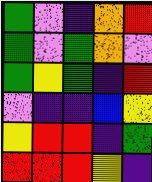[["green", "violet", "indigo", "orange", "red"], ["green", "violet", "green", "orange", "violet"], ["green", "yellow", "green", "indigo", "red"], ["violet", "indigo", "indigo", "blue", "yellow"], ["yellow", "red", "red", "indigo", "green"], ["red", "red", "red", "yellow", "indigo"]]